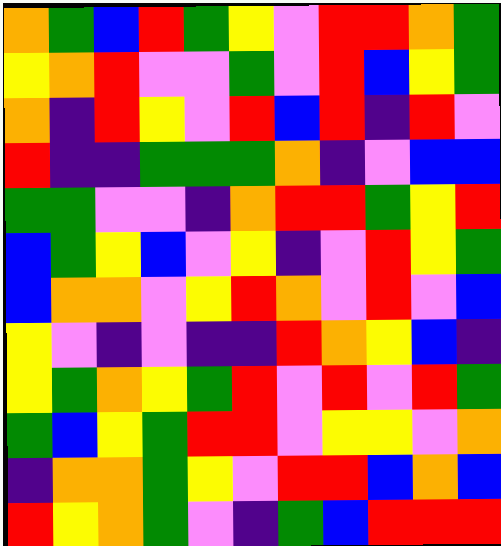[["orange", "green", "blue", "red", "green", "yellow", "violet", "red", "red", "orange", "green"], ["yellow", "orange", "red", "violet", "violet", "green", "violet", "red", "blue", "yellow", "green"], ["orange", "indigo", "red", "yellow", "violet", "red", "blue", "red", "indigo", "red", "violet"], ["red", "indigo", "indigo", "green", "green", "green", "orange", "indigo", "violet", "blue", "blue"], ["green", "green", "violet", "violet", "indigo", "orange", "red", "red", "green", "yellow", "red"], ["blue", "green", "yellow", "blue", "violet", "yellow", "indigo", "violet", "red", "yellow", "green"], ["blue", "orange", "orange", "violet", "yellow", "red", "orange", "violet", "red", "violet", "blue"], ["yellow", "violet", "indigo", "violet", "indigo", "indigo", "red", "orange", "yellow", "blue", "indigo"], ["yellow", "green", "orange", "yellow", "green", "red", "violet", "red", "violet", "red", "green"], ["green", "blue", "yellow", "green", "red", "red", "violet", "yellow", "yellow", "violet", "orange"], ["indigo", "orange", "orange", "green", "yellow", "violet", "red", "red", "blue", "orange", "blue"], ["red", "yellow", "orange", "green", "violet", "indigo", "green", "blue", "red", "red", "red"]]